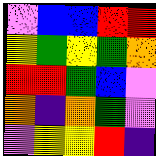[["violet", "blue", "blue", "red", "red"], ["yellow", "green", "yellow", "green", "orange"], ["red", "red", "green", "blue", "violet"], ["orange", "indigo", "orange", "green", "violet"], ["violet", "yellow", "yellow", "red", "indigo"]]